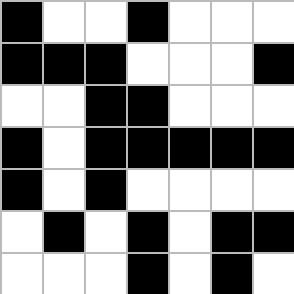[["black", "white", "white", "black", "white", "white", "white"], ["black", "black", "black", "white", "white", "white", "black"], ["white", "white", "black", "black", "white", "white", "white"], ["black", "white", "black", "black", "black", "black", "black"], ["black", "white", "black", "white", "white", "white", "white"], ["white", "black", "white", "black", "white", "black", "black"], ["white", "white", "white", "black", "white", "black", "white"]]